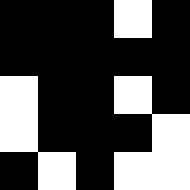[["black", "black", "black", "white", "black"], ["black", "black", "black", "black", "black"], ["white", "black", "black", "white", "black"], ["white", "black", "black", "black", "white"], ["black", "white", "black", "white", "white"]]